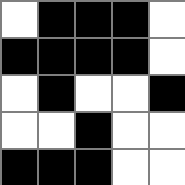[["white", "black", "black", "black", "white"], ["black", "black", "black", "black", "white"], ["white", "black", "white", "white", "black"], ["white", "white", "black", "white", "white"], ["black", "black", "black", "white", "white"]]